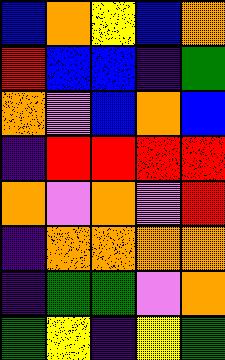[["blue", "orange", "yellow", "blue", "orange"], ["red", "blue", "blue", "indigo", "green"], ["orange", "violet", "blue", "orange", "blue"], ["indigo", "red", "red", "red", "red"], ["orange", "violet", "orange", "violet", "red"], ["indigo", "orange", "orange", "orange", "orange"], ["indigo", "green", "green", "violet", "orange"], ["green", "yellow", "indigo", "yellow", "green"]]